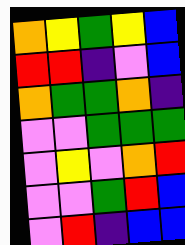[["orange", "yellow", "green", "yellow", "blue"], ["red", "red", "indigo", "violet", "blue"], ["orange", "green", "green", "orange", "indigo"], ["violet", "violet", "green", "green", "green"], ["violet", "yellow", "violet", "orange", "red"], ["violet", "violet", "green", "red", "blue"], ["violet", "red", "indigo", "blue", "blue"]]